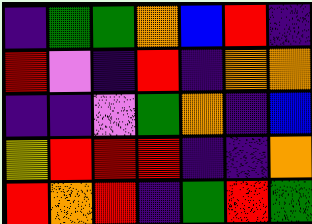[["indigo", "green", "green", "orange", "blue", "red", "indigo"], ["red", "violet", "indigo", "red", "indigo", "orange", "orange"], ["indigo", "indigo", "violet", "green", "orange", "indigo", "blue"], ["yellow", "red", "red", "red", "indigo", "indigo", "orange"], ["red", "orange", "red", "indigo", "green", "red", "green"]]